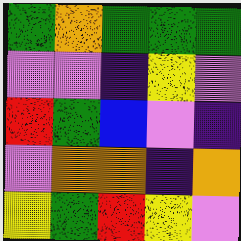[["green", "orange", "green", "green", "green"], ["violet", "violet", "indigo", "yellow", "violet"], ["red", "green", "blue", "violet", "indigo"], ["violet", "orange", "orange", "indigo", "orange"], ["yellow", "green", "red", "yellow", "violet"]]